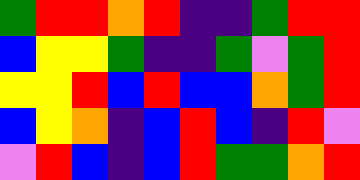[["green", "red", "red", "orange", "red", "indigo", "indigo", "green", "red", "red"], ["blue", "yellow", "yellow", "green", "indigo", "indigo", "green", "violet", "green", "red"], ["yellow", "yellow", "red", "blue", "red", "blue", "blue", "orange", "green", "red"], ["blue", "yellow", "orange", "indigo", "blue", "red", "blue", "indigo", "red", "violet"], ["violet", "red", "blue", "indigo", "blue", "red", "green", "green", "orange", "red"]]